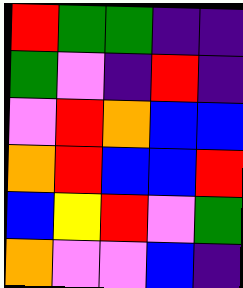[["red", "green", "green", "indigo", "indigo"], ["green", "violet", "indigo", "red", "indigo"], ["violet", "red", "orange", "blue", "blue"], ["orange", "red", "blue", "blue", "red"], ["blue", "yellow", "red", "violet", "green"], ["orange", "violet", "violet", "blue", "indigo"]]